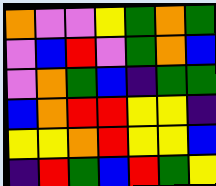[["orange", "violet", "violet", "yellow", "green", "orange", "green"], ["violet", "blue", "red", "violet", "green", "orange", "blue"], ["violet", "orange", "green", "blue", "indigo", "green", "green"], ["blue", "orange", "red", "red", "yellow", "yellow", "indigo"], ["yellow", "yellow", "orange", "red", "yellow", "yellow", "blue"], ["indigo", "red", "green", "blue", "red", "green", "yellow"]]